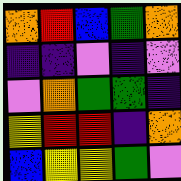[["orange", "red", "blue", "green", "orange"], ["indigo", "indigo", "violet", "indigo", "violet"], ["violet", "orange", "green", "green", "indigo"], ["yellow", "red", "red", "indigo", "orange"], ["blue", "yellow", "yellow", "green", "violet"]]